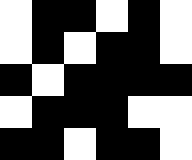[["white", "black", "black", "white", "black", "white"], ["white", "black", "white", "black", "black", "white"], ["black", "white", "black", "black", "black", "black"], ["white", "black", "black", "black", "white", "white"], ["black", "black", "white", "black", "black", "white"]]